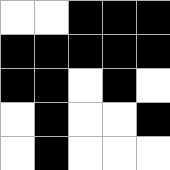[["white", "white", "black", "black", "black"], ["black", "black", "black", "black", "black"], ["black", "black", "white", "black", "white"], ["white", "black", "white", "white", "black"], ["white", "black", "white", "white", "white"]]